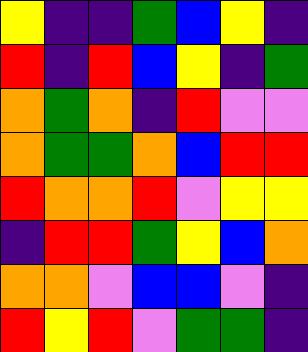[["yellow", "indigo", "indigo", "green", "blue", "yellow", "indigo"], ["red", "indigo", "red", "blue", "yellow", "indigo", "green"], ["orange", "green", "orange", "indigo", "red", "violet", "violet"], ["orange", "green", "green", "orange", "blue", "red", "red"], ["red", "orange", "orange", "red", "violet", "yellow", "yellow"], ["indigo", "red", "red", "green", "yellow", "blue", "orange"], ["orange", "orange", "violet", "blue", "blue", "violet", "indigo"], ["red", "yellow", "red", "violet", "green", "green", "indigo"]]